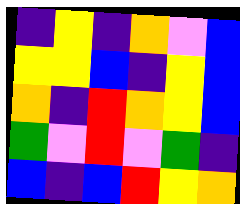[["indigo", "yellow", "indigo", "orange", "violet", "blue"], ["yellow", "yellow", "blue", "indigo", "yellow", "blue"], ["orange", "indigo", "red", "orange", "yellow", "blue"], ["green", "violet", "red", "violet", "green", "indigo"], ["blue", "indigo", "blue", "red", "yellow", "orange"]]